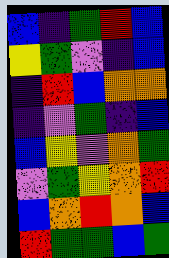[["blue", "indigo", "green", "red", "blue"], ["yellow", "green", "violet", "indigo", "blue"], ["indigo", "red", "blue", "orange", "orange"], ["indigo", "violet", "green", "indigo", "blue"], ["blue", "yellow", "violet", "orange", "green"], ["violet", "green", "yellow", "orange", "red"], ["blue", "orange", "red", "orange", "blue"], ["red", "green", "green", "blue", "green"]]